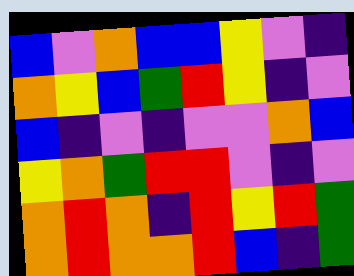[["blue", "violet", "orange", "blue", "blue", "yellow", "violet", "indigo"], ["orange", "yellow", "blue", "green", "red", "yellow", "indigo", "violet"], ["blue", "indigo", "violet", "indigo", "violet", "violet", "orange", "blue"], ["yellow", "orange", "green", "red", "red", "violet", "indigo", "violet"], ["orange", "red", "orange", "indigo", "red", "yellow", "red", "green"], ["orange", "red", "orange", "orange", "red", "blue", "indigo", "green"]]